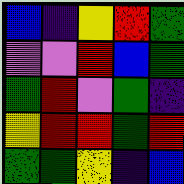[["blue", "indigo", "yellow", "red", "green"], ["violet", "violet", "red", "blue", "green"], ["green", "red", "violet", "green", "indigo"], ["yellow", "red", "red", "green", "red"], ["green", "green", "yellow", "indigo", "blue"]]